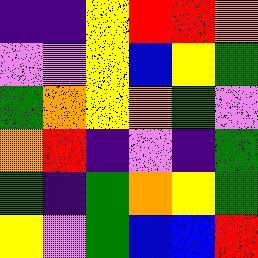[["indigo", "indigo", "yellow", "red", "red", "orange"], ["violet", "violet", "yellow", "blue", "yellow", "green"], ["green", "orange", "yellow", "orange", "green", "violet"], ["orange", "red", "indigo", "violet", "indigo", "green"], ["green", "indigo", "green", "orange", "yellow", "green"], ["yellow", "violet", "green", "blue", "blue", "red"]]